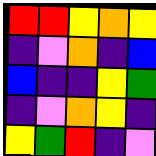[["red", "red", "yellow", "orange", "yellow"], ["indigo", "violet", "orange", "indigo", "blue"], ["blue", "indigo", "indigo", "yellow", "green"], ["indigo", "violet", "orange", "yellow", "indigo"], ["yellow", "green", "red", "indigo", "violet"]]